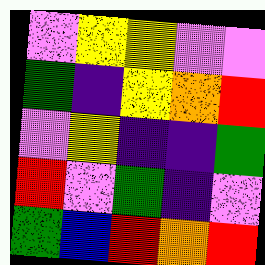[["violet", "yellow", "yellow", "violet", "violet"], ["green", "indigo", "yellow", "orange", "red"], ["violet", "yellow", "indigo", "indigo", "green"], ["red", "violet", "green", "indigo", "violet"], ["green", "blue", "red", "orange", "red"]]